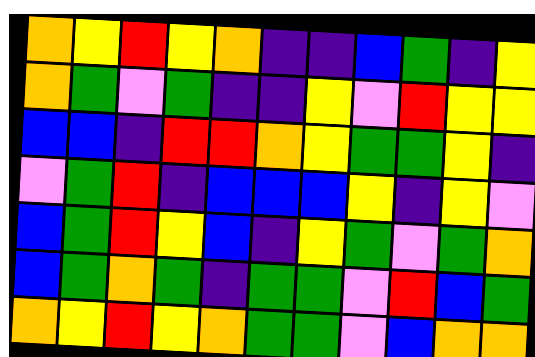[["orange", "yellow", "red", "yellow", "orange", "indigo", "indigo", "blue", "green", "indigo", "yellow"], ["orange", "green", "violet", "green", "indigo", "indigo", "yellow", "violet", "red", "yellow", "yellow"], ["blue", "blue", "indigo", "red", "red", "orange", "yellow", "green", "green", "yellow", "indigo"], ["violet", "green", "red", "indigo", "blue", "blue", "blue", "yellow", "indigo", "yellow", "violet"], ["blue", "green", "red", "yellow", "blue", "indigo", "yellow", "green", "violet", "green", "orange"], ["blue", "green", "orange", "green", "indigo", "green", "green", "violet", "red", "blue", "green"], ["orange", "yellow", "red", "yellow", "orange", "green", "green", "violet", "blue", "orange", "orange"]]